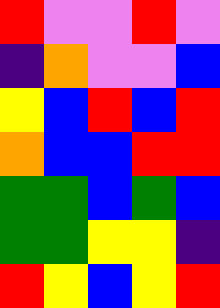[["red", "violet", "violet", "red", "violet"], ["indigo", "orange", "violet", "violet", "blue"], ["yellow", "blue", "red", "blue", "red"], ["orange", "blue", "blue", "red", "red"], ["green", "green", "blue", "green", "blue"], ["green", "green", "yellow", "yellow", "indigo"], ["red", "yellow", "blue", "yellow", "red"]]